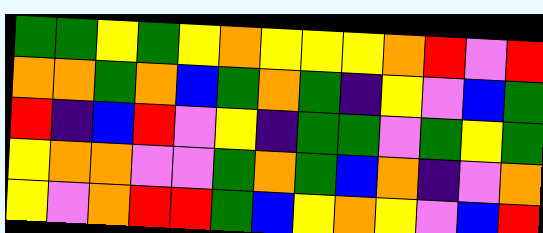[["green", "green", "yellow", "green", "yellow", "orange", "yellow", "yellow", "yellow", "orange", "red", "violet", "red"], ["orange", "orange", "green", "orange", "blue", "green", "orange", "green", "indigo", "yellow", "violet", "blue", "green"], ["red", "indigo", "blue", "red", "violet", "yellow", "indigo", "green", "green", "violet", "green", "yellow", "green"], ["yellow", "orange", "orange", "violet", "violet", "green", "orange", "green", "blue", "orange", "indigo", "violet", "orange"], ["yellow", "violet", "orange", "red", "red", "green", "blue", "yellow", "orange", "yellow", "violet", "blue", "red"]]